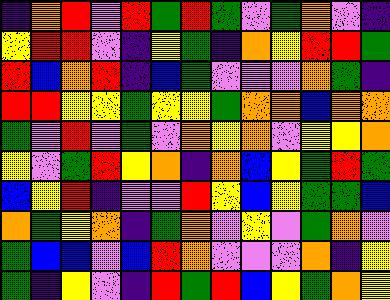[["indigo", "orange", "red", "violet", "red", "green", "red", "green", "violet", "green", "orange", "violet", "indigo"], ["yellow", "red", "red", "violet", "indigo", "yellow", "green", "indigo", "orange", "yellow", "red", "red", "green"], ["red", "blue", "orange", "red", "indigo", "blue", "green", "violet", "violet", "violet", "orange", "green", "indigo"], ["red", "red", "yellow", "yellow", "green", "yellow", "yellow", "green", "orange", "orange", "blue", "orange", "orange"], ["green", "violet", "red", "violet", "green", "violet", "orange", "yellow", "orange", "violet", "yellow", "yellow", "orange"], ["yellow", "violet", "green", "red", "yellow", "orange", "indigo", "orange", "blue", "yellow", "green", "red", "green"], ["blue", "yellow", "red", "indigo", "violet", "violet", "red", "yellow", "blue", "yellow", "green", "green", "blue"], ["orange", "green", "yellow", "orange", "indigo", "green", "orange", "violet", "yellow", "violet", "green", "orange", "violet"], ["green", "blue", "blue", "violet", "blue", "red", "orange", "violet", "violet", "violet", "orange", "indigo", "yellow"], ["green", "indigo", "yellow", "violet", "indigo", "red", "green", "red", "blue", "yellow", "green", "orange", "yellow"]]